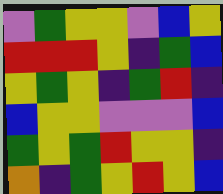[["violet", "green", "yellow", "yellow", "violet", "blue", "yellow"], ["red", "red", "red", "yellow", "indigo", "green", "blue"], ["yellow", "green", "yellow", "indigo", "green", "red", "indigo"], ["blue", "yellow", "yellow", "violet", "violet", "violet", "blue"], ["green", "yellow", "green", "red", "yellow", "yellow", "indigo"], ["orange", "indigo", "green", "yellow", "red", "yellow", "blue"]]